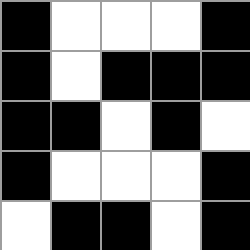[["black", "white", "white", "white", "black"], ["black", "white", "black", "black", "black"], ["black", "black", "white", "black", "white"], ["black", "white", "white", "white", "black"], ["white", "black", "black", "white", "black"]]